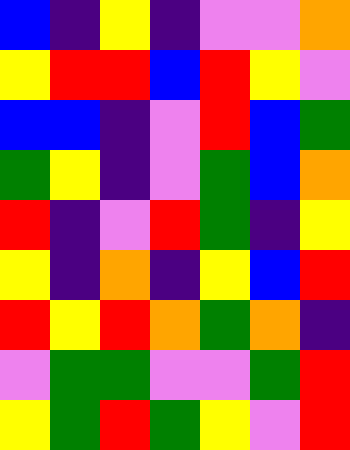[["blue", "indigo", "yellow", "indigo", "violet", "violet", "orange"], ["yellow", "red", "red", "blue", "red", "yellow", "violet"], ["blue", "blue", "indigo", "violet", "red", "blue", "green"], ["green", "yellow", "indigo", "violet", "green", "blue", "orange"], ["red", "indigo", "violet", "red", "green", "indigo", "yellow"], ["yellow", "indigo", "orange", "indigo", "yellow", "blue", "red"], ["red", "yellow", "red", "orange", "green", "orange", "indigo"], ["violet", "green", "green", "violet", "violet", "green", "red"], ["yellow", "green", "red", "green", "yellow", "violet", "red"]]